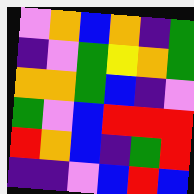[["violet", "orange", "blue", "orange", "indigo", "green"], ["indigo", "violet", "green", "yellow", "orange", "green"], ["orange", "orange", "green", "blue", "indigo", "violet"], ["green", "violet", "blue", "red", "red", "red"], ["red", "orange", "blue", "indigo", "green", "red"], ["indigo", "indigo", "violet", "blue", "red", "blue"]]